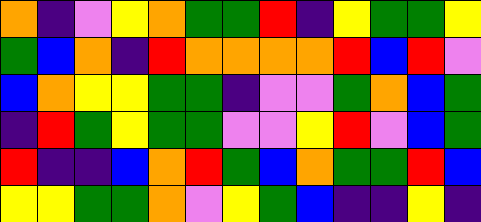[["orange", "indigo", "violet", "yellow", "orange", "green", "green", "red", "indigo", "yellow", "green", "green", "yellow"], ["green", "blue", "orange", "indigo", "red", "orange", "orange", "orange", "orange", "red", "blue", "red", "violet"], ["blue", "orange", "yellow", "yellow", "green", "green", "indigo", "violet", "violet", "green", "orange", "blue", "green"], ["indigo", "red", "green", "yellow", "green", "green", "violet", "violet", "yellow", "red", "violet", "blue", "green"], ["red", "indigo", "indigo", "blue", "orange", "red", "green", "blue", "orange", "green", "green", "red", "blue"], ["yellow", "yellow", "green", "green", "orange", "violet", "yellow", "green", "blue", "indigo", "indigo", "yellow", "indigo"]]